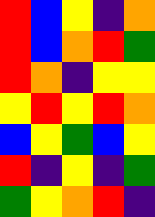[["red", "blue", "yellow", "indigo", "orange"], ["red", "blue", "orange", "red", "green"], ["red", "orange", "indigo", "yellow", "yellow"], ["yellow", "red", "yellow", "red", "orange"], ["blue", "yellow", "green", "blue", "yellow"], ["red", "indigo", "yellow", "indigo", "green"], ["green", "yellow", "orange", "red", "indigo"]]